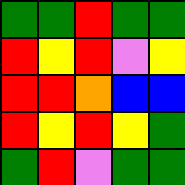[["green", "green", "red", "green", "green"], ["red", "yellow", "red", "violet", "yellow"], ["red", "red", "orange", "blue", "blue"], ["red", "yellow", "red", "yellow", "green"], ["green", "red", "violet", "green", "green"]]